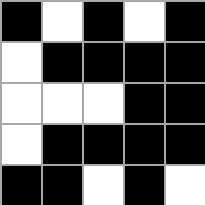[["black", "white", "black", "white", "black"], ["white", "black", "black", "black", "black"], ["white", "white", "white", "black", "black"], ["white", "black", "black", "black", "black"], ["black", "black", "white", "black", "white"]]